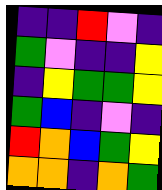[["indigo", "indigo", "red", "violet", "indigo"], ["green", "violet", "indigo", "indigo", "yellow"], ["indigo", "yellow", "green", "green", "yellow"], ["green", "blue", "indigo", "violet", "indigo"], ["red", "orange", "blue", "green", "yellow"], ["orange", "orange", "indigo", "orange", "green"]]